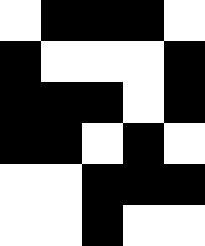[["white", "black", "black", "black", "white"], ["black", "white", "white", "white", "black"], ["black", "black", "black", "white", "black"], ["black", "black", "white", "black", "white"], ["white", "white", "black", "black", "black"], ["white", "white", "black", "white", "white"]]